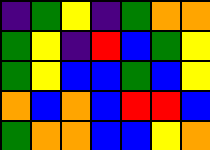[["indigo", "green", "yellow", "indigo", "green", "orange", "orange"], ["green", "yellow", "indigo", "red", "blue", "green", "yellow"], ["green", "yellow", "blue", "blue", "green", "blue", "yellow"], ["orange", "blue", "orange", "blue", "red", "red", "blue"], ["green", "orange", "orange", "blue", "blue", "yellow", "orange"]]